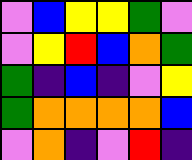[["violet", "blue", "yellow", "yellow", "green", "violet"], ["violet", "yellow", "red", "blue", "orange", "green"], ["green", "indigo", "blue", "indigo", "violet", "yellow"], ["green", "orange", "orange", "orange", "orange", "blue"], ["violet", "orange", "indigo", "violet", "red", "indigo"]]